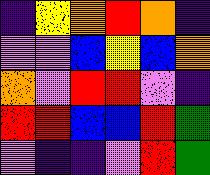[["indigo", "yellow", "orange", "red", "orange", "indigo"], ["violet", "violet", "blue", "yellow", "blue", "orange"], ["orange", "violet", "red", "red", "violet", "indigo"], ["red", "red", "blue", "blue", "red", "green"], ["violet", "indigo", "indigo", "violet", "red", "green"]]